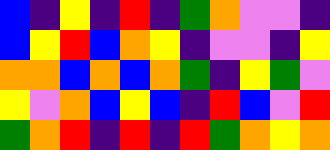[["blue", "indigo", "yellow", "indigo", "red", "indigo", "green", "orange", "violet", "violet", "indigo"], ["blue", "yellow", "red", "blue", "orange", "yellow", "indigo", "violet", "violet", "indigo", "yellow"], ["orange", "orange", "blue", "orange", "blue", "orange", "green", "indigo", "yellow", "green", "violet"], ["yellow", "violet", "orange", "blue", "yellow", "blue", "indigo", "red", "blue", "violet", "red"], ["green", "orange", "red", "indigo", "red", "indigo", "red", "green", "orange", "yellow", "orange"]]